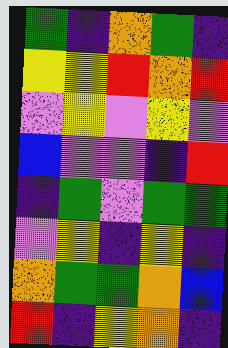[["green", "indigo", "orange", "green", "indigo"], ["yellow", "yellow", "red", "orange", "red"], ["violet", "yellow", "violet", "yellow", "violet"], ["blue", "violet", "violet", "indigo", "red"], ["indigo", "green", "violet", "green", "green"], ["violet", "yellow", "indigo", "yellow", "indigo"], ["orange", "green", "green", "orange", "blue"], ["red", "indigo", "yellow", "orange", "indigo"]]